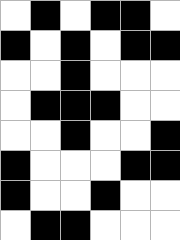[["white", "black", "white", "black", "black", "white"], ["black", "white", "black", "white", "black", "black"], ["white", "white", "black", "white", "white", "white"], ["white", "black", "black", "black", "white", "white"], ["white", "white", "black", "white", "white", "black"], ["black", "white", "white", "white", "black", "black"], ["black", "white", "white", "black", "white", "white"], ["white", "black", "black", "white", "white", "white"]]